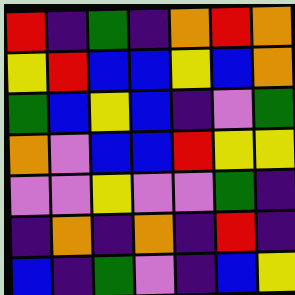[["red", "indigo", "green", "indigo", "orange", "red", "orange"], ["yellow", "red", "blue", "blue", "yellow", "blue", "orange"], ["green", "blue", "yellow", "blue", "indigo", "violet", "green"], ["orange", "violet", "blue", "blue", "red", "yellow", "yellow"], ["violet", "violet", "yellow", "violet", "violet", "green", "indigo"], ["indigo", "orange", "indigo", "orange", "indigo", "red", "indigo"], ["blue", "indigo", "green", "violet", "indigo", "blue", "yellow"]]